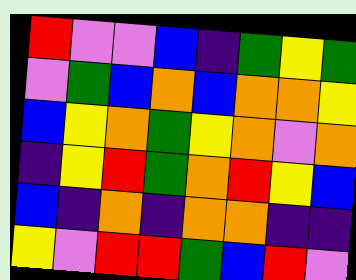[["red", "violet", "violet", "blue", "indigo", "green", "yellow", "green"], ["violet", "green", "blue", "orange", "blue", "orange", "orange", "yellow"], ["blue", "yellow", "orange", "green", "yellow", "orange", "violet", "orange"], ["indigo", "yellow", "red", "green", "orange", "red", "yellow", "blue"], ["blue", "indigo", "orange", "indigo", "orange", "orange", "indigo", "indigo"], ["yellow", "violet", "red", "red", "green", "blue", "red", "violet"]]